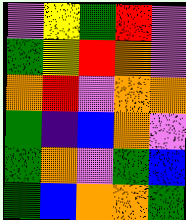[["violet", "yellow", "green", "red", "violet"], ["green", "yellow", "red", "orange", "violet"], ["orange", "red", "violet", "orange", "orange"], ["green", "indigo", "blue", "orange", "violet"], ["green", "orange", "violet", "green", "blue"], ["green", "blue", "orange", "orange", "green"]]